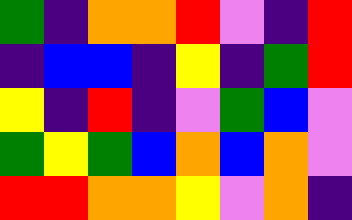[["green", "indigo", "orange", "orange", "red", "violet", "indigo", "red"], ["indigo", "blue", "blue", "indigo", "yellow", "indigo", "green", "red"], ["yellow", "indigo", "red", "indigo", "violet", "green", "blue", "violet"], ["green", "yellow", "green", "blue", "orange", "blue", "orange", "violet"], ["red", "red", "orange", "orange", "yellow", "violet", "orange", "indigo"]]